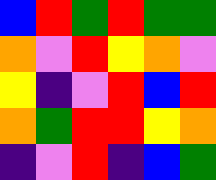[["blue", "red", "green", "red", "green", "green"], ["orange", "violet", "red", "yellow", "orange", "violet"], ["yellow", "indigo", "violet", "red", "blue", "red"], ["orange", "green", "red", "red", "yellow", "orange"], ["indigo", "violet", "red", "indigo", "blue", "green"]]